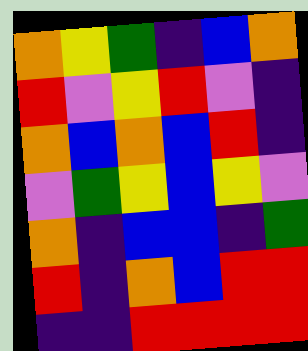[["orange", "yellow", "green", "indigo", "blue", "orange"], ["red", "violet", "yellow", "red", "violet", "indigo"], ["orange", "blue", "orange", "blue", "red", "indigo"], ["violet", "green", "yellow", "blue", "yellow", "violet"], ["orange", "indigo", "blue", "blue", "indigo", "green"], ["red", "indigo", "orange", "blue", "red", "red"], ["indigo", "indigo", "red", "red", "red", "red"]]